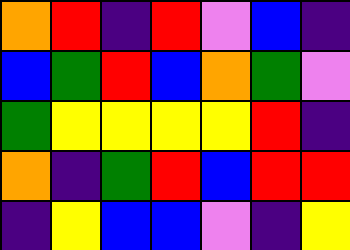[["orange", "red", "indigo", "red", "violet", "blue", "indigo"], ["blue", "green", "red", "blue", "orange", "green", "violet"], ["green", "yellow", "yellow", "yellow", "yellow", "red", "indigo"], ["orange", "indigo", "green", "red", "blue", "red", "red"], ["indigo", "yellow", "blue", "blue", "violet", "indigo", "yellow"]]